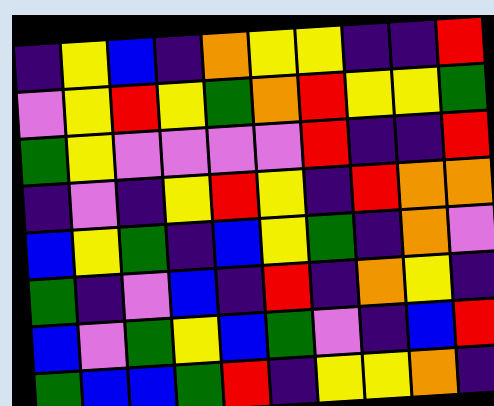[["indigo", "yellow", "blue", "indigo", "orange", "yellow", "yellow", "indigo", "indigo", "red"], ["violet", "yellow", "red", "yellow", "green", "orange", "red", "yellow", "yellow", "green"], ["green", "yellow", "violet", "violet", "violet", "violet", "red", "indigo", "indigo", "red"], ["indigo", "violet", "indigo", "yellow", "red", "yellow", "indigo", "red", "orange", "orange"], ["blue", "yellow", "green", "indigo", "blue", "yellow", "green", "indigo", "orange", "violet"], ["green", "indigo", "violet", "blue", "indigo", "red", "indigo", "orange", "yellow", "indigo"], ["blue", "violet", "green", "yellow", "blue", "green", "violet", "indigo", "blue", "red"], ["green", "blue", "blue", "green", "red", "indigo", "yellow", "yellow", "orange", "indigo"]]